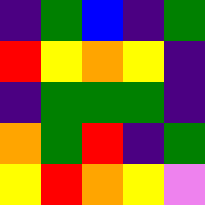[["indigo", "green", "blue", "indigo", "green"], ["red", "yellow", "orange", "yellow", "indigo"], ["indigo", "green", "green", "green", "indigo"], ["orange", "green", "red", "indigo", "green"], ["yellow", "red", "orange", "yellow", "violet"]]